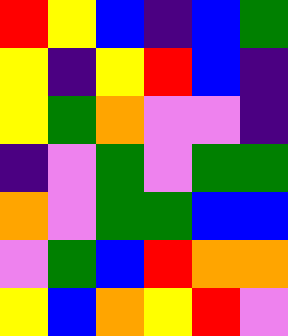[["red", "yellow", "blue", "indigo", "blue", "green"], ["yellow", "indigo", "yellow", "red", "blue", "indigo"], ["yellow", "green", "orange", "violet", "violet", "indigo"], ["indigo", "violet", "green", "violet", "green", "green"], ["orange", "violet", "green", "green", "blue", "blue"], ["violet", "green", "blue", "red", "orange", "orange"], ["yellow", "blue", "orange", "yellow", "red", "violet"]]